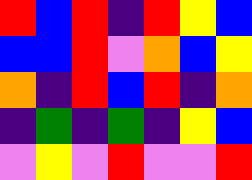[["red", "blue", "red", "indigo", "red", "yellow", "blue"], ["blue", "blue", "red", "violet", "orange", "blue", "yellow"], ["orange", "indigo", "red", "blue", "red", "indigo", "orange"], ["indigo", "green", "indigo", "green", "indigo", "yellow", "blue"], ["violet", "yellow", "violet", "red", "violet", "violet", "red"]]